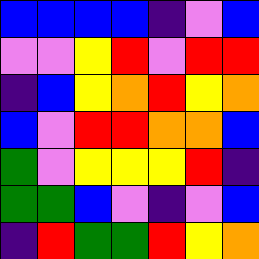[["blue", "blue", "blue", "blue", "indigo", "violet", "blue"], ["violet", "violet", "yellow", "red", "violet", "red", "red"], ["indigo", "blue", "yellow", "orange", "red", "yellow", "orange"], ["blue", "violet", "red", "red", "orange", "orange", "blue"], ["green", "violet", "yellow", "yellow", "yellow", "red", "indigo"], ["green", "green", "blue", "violet", "indigo", "violet", "blue"], ["indigo", "red", "green", "green", "red", "yellow", "orange"]]